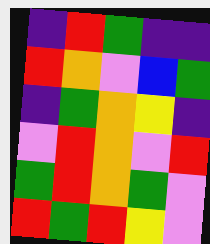[["indigo", "red", "green", "indigo", "indigo"], ["red", "orange", "violet", "blue", "green"], ["indigo", "green", "orange", "yellow", "indigo"], ["violet", "red", "orange", "violet", "red"], ["green", "red", "orange", "green", "violet"], ["red", "green", "red", "yellow", "violet"]]